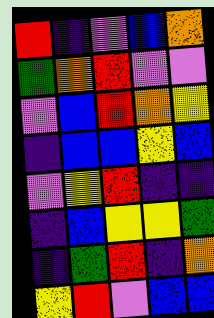[["red", "indigo", "violet", "blue", "orange"], ["green", "orange", "red", "violet", "violet"], ["violet", "blue", "red", "orange", "yellow"], ["indigo", "blue", "blue", "yellow", "blue"], ["violet", "yellow", "red", "indigo", "indigo"], ["indigo", "blue", "yellow", "yellow", "green"], ["indigo", "green", "red", "indigo", "orange"], ["yellow", "red", "violet", "blue", "blue"]]